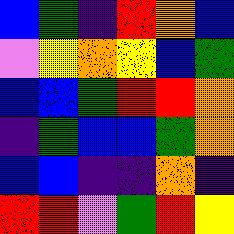[["blue", "green", "indigo", "red", "orange", "blue"], ["violet", "yellow", "orange", "yellow", "blue", "green"], ["blue", "blue", "green", "red", "red", "orange"], ["indigo", "green", "blue", "blue", "green", "orange"], ["blue", "blue", "indigo", "indigo", "orange", "indigo"], ["red", "red", "violet", "green", "red", "yellow"]]